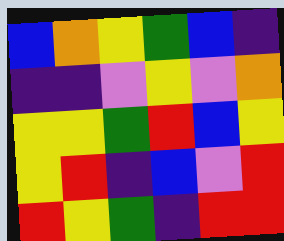[["blue", "orange", "yellow", "green", "blue", "indigo"], ["indigo", "indigo", "violet", "yellow", "violet", "orange"], ["yellow", "yellow", "green", "red", "blue", "yellow"], ["yellow", "red", "indigo", "blue", "violet", "red"], ["red", "yellow", "green", "indigo", "red", "red"]]